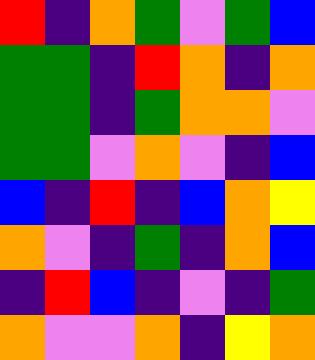[["red", "indigo", "orange", "green", "violet", "green", "blue"], ["green", "green", "indigo", "red", "orange", "indigo", "orange"], ["green", "green", "indigo", "green", "orange", "orange", "violet"], ["green", "green", "violet", "orange", "violet", "indigo", "blue"], ["blue", "indigo", "red", "indigo", "blue", "orange", "yellow"], ["orange", "violet", "indigo", "green", "indigo", "orange", "blue"], ["indigo", "red", "blue", "indigo", "violet", "indigo", "green"], ["orange", "violet", "violet", "orange", "indigo", "yellow", "orange"]]